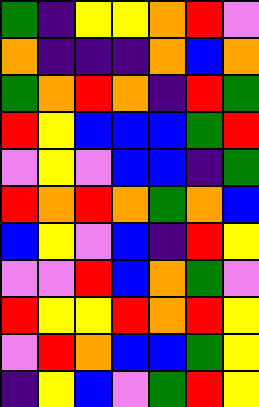[["green", "indigo", "yellow", "yellow", "orange", "red", "violet"], ["orange", "indigo", "indigo", "indigo", "orange", "blue", "orange"], ["green", "orange", "red", "orange", "indigo", "red", "green"], ["red", "yellow", "blue", "blue", "blue", "green", "red"], ["violet", "yellow", "violet", "blue", "blue", "indigo", "green"], ["red", "orange", "red", "orange", "green", "orange", "blue"], ["blue", "yellow", "violet", "blue", "indigo", "red", "yellow"], ["violet", "violet", "red", "blue", "orange", "green", "violet"], ["red", "yellow", "yellow", "red", "orange", "red", "yellow"], ["violet", "red", "orange", "blue", "blue", "green", "yellow"], ["indigo", "yellow", "blue", "violet", "green", "red", "yellow"]]